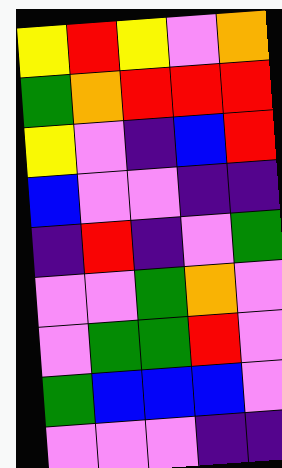[["yellow", "red", "yellow", "violet", "orange"], ["green", "orange", "red", "red", "red"], ["yellow", "violet", "indigo", "blue", "red"], ["blue", "violet", "violet", "indigo", "indigo"], ["indigo", "red", "indigo", "violet", "green"], ["violet", "violet", "green", "orange", "violet"], ["violet", "green", "green", "red", "violet"], ["green", "blue", "blue", "blue", "violet"], ["violet", "violet", "violet", "indigo", "indigo"]]